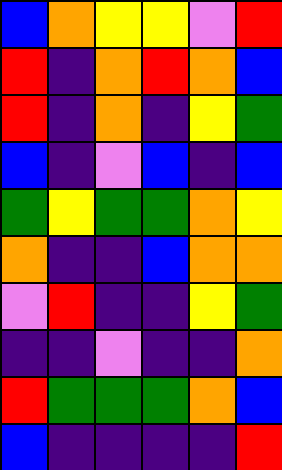[["blue", "orange", "yellow", "yellow", "violet", "red"], ["red", "indigo", "orange", "red", "orange", "blue"], ["red", "indigo", "orange", "indigo", "yellow", "green"], ["blue", "indigo", "violet", "blue", "indigo", "blue"], ["green", "yellow", "green", "green", "orange", "yellow"], ["orange", "indigo", "indigo", "blue", "orange", "orange"], ["violet", "red", "indigo", "indigo", "yellow", "green"], ["indigo", "indigo", "violet", "indigo", "indigo", "orange"], ["red", "green", "green", "green", "orange", "blue"], ["blue", "indigo", "indigo", "indigo", "indigo", "red"]]